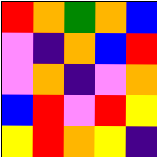[["red", "orange", "green", "orange", "blue"], ["violet", "indigo", "orange", "blue", "red"], ["violet", "orange", "indigo", "violet", "orange"], ["blue", "red", "violet", "red", "yellow"], ["yellow", "red", "orange", "yellow", "indigo"]]